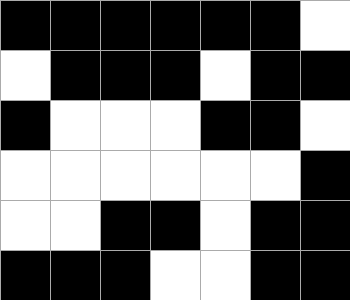[["black", "black", "black", "black", "black", "black", "white"], ["white", "black", "black", "black", "white", "black", "black"], ["black", "white", "white", "white", "black", "black", "white"], ["white", "white", "white", "white", "white", "white", "black"], ["white", "white", "black", "black", "white", "black", "black"], ["black", "black", "black", "white", "white", "black", "black"]]